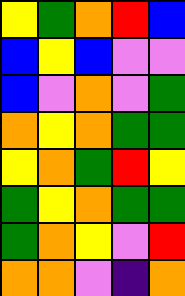[["yellow", "green", "orange", "red", "blue"], ["blue", "yellow", "blue", "violet", "violet"], ["blue", "violet", "orange", "violet", "green"], ["orange", "yellow", "orange", "green", "green"], ["yellow", "orange", "green", "red", "yellow"], ["green", "yellow", "orange", "green", "green"], ["green", "orange", "yellow", "violet", "red"], ["orange", "orange", "violet", "indigo", "orange"]]